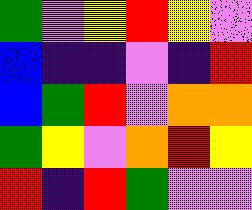[["green", "violet", "yellow", "red", "yellow", "violet"], ["blue", "indigo", "indigo", "violet", "indigo", "red"], ["blue", "green", "red", "violet", "orange", "orange"], ["green", "yellow", "violet", "orange", "red", "yellow"], ["red", "indigo", "red", "green", "violet", "violet"]]